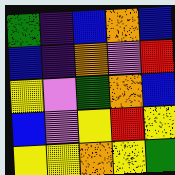[["green", "indigo", "blue", "orange", "blue"], ["blue", "indigo", "orange", "violet", "red"], ["yellow", "violet", "green", "orange", "blue"], ["blue", "violet", "yellow", "red", "yellow"], ["yellow", "yellow", "orange", "yellow", "green"]]